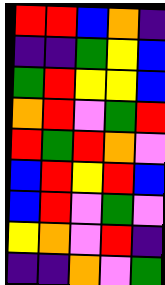[["red", "red", "blue", "orange", "indigo"], ["indigo", "indigo", "green", "yellow", "blue"], ["green", "red", "yellow", "yellow", "blue"], ["orange", "red", "violet", "green", "red"], ["red", "green", "red", "orange", "violet"], ["blue", "red", "yellow", "red", "blue"], ["blue", "red", "violet", "green", "violet"], ["yellow", "orange", "violet", "red", "indigo"], ["indigo", "indigo", "orange", "violet", "green"]]